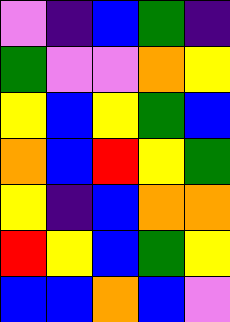[["violet", "indigo", "blue", "green", "indigo"], ["green", "violet", "violet", "orange", "yellow"], ["yellow", "blue", "yellow", "green", "blue"], ["orange", "blue", "red", "yellow", "green"], ["yellow", "indigo", "blue", "orange", "orange"], ["red", "yellow", "blue", "green", "yellow"], ["blue", "blue", "orange", "blue", "violet"]]